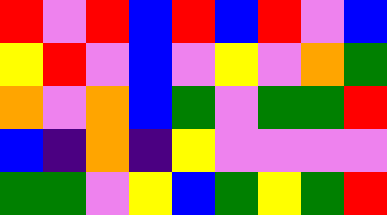[["red", "violet", "red", "blue", "red", "blue", "red", "violet", "blue"], ["yellow", "red", "violet", "blue", "violet", "yellow", "violet", "orange", "green"], ["orange", "violet", "orange", "blue", "green", "violet", "green", "green", "red"], ["blue", "indigo", "orange", "indigo", "yellow", "violet", "violet", "violet", "violet"], ["green", "green", "violet", "yellow", "blue", "green", "yellow", "green", "red"]]